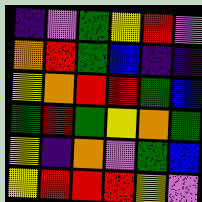[["indigo", "violet", "green", "yellow", "red", "violet"], ["orange", "red", "green", "blue", "indigo", "indigo"], ["yellow", "orange", "red", "red", "green", "blue"], ["green", "red", "green", "yellow", "orange", "green"], ["yellow", "indigo", "orange", "violet", "green", "blue"], ["yellow", "red", "red", "red", "yellow", "violet"]]